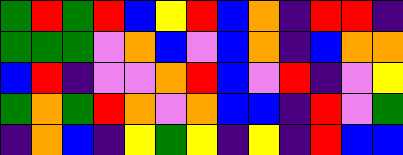[["green", "red", "green", "red", "blue", "yellow", "red", "blue", "orange", "indigo", "red", "red", "indigo"], ["green", "green", "green", "violet", "orange", "blue", "violet", "blue", "orange", "indigo", "blue", "orange", "orange"], ["blue", "red", "indigo", "violet", "violet", "orange", "red", "blue", "violet", "red", "indigo", "violet", "yellow"], ["green", "orange", "green", "red", "orange", "violet", "orange", "blue", "blue", "indigo", "red", "violet", "green"], ["indigo", "orange", "blue", "indigo", "yellow", "green", "yellow", "indigo", "yellow", "indigo", "red", "blue", "blue"]]